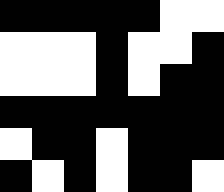[["black", "black", "black", "black", "black", "white", "white"], ["white", "white", "white", "black", "white", "white", "black"], ["white", "white", "white", "black", "white", "black", "black"], ["black", "black", "black", "black", "black", "black", "black"], ["white", "black", "black", "white", "black", "black", "black"], ["black", "white", "black", "white", "black", "black", "white"]]